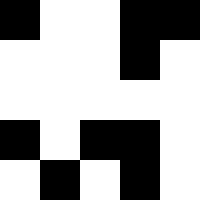[["black", "white", "white", "black", "black"], ["white", "white", "white", "black", "white"], ["white", "white", "white", "white", "white"], ["black", "white", "black", "black", "white"], ["white", "black", "white", "black", "white"]]